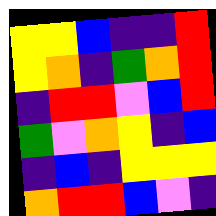[["yellow", "yellow", "blue", "indigo", "indigo", "red"], ["yellow", "orange", "indigo", "green", "orange", "red"], ["indigo", "red", "red", "violet", "blue", "red"], ["green", "violet", "orange", "yellow", "indigo", "blue"], ["indigo", "blue", "indigo", "yellow", "yellow", "yellow"], ["orange", "red", "red", "blue", "violet", "indigo"]]